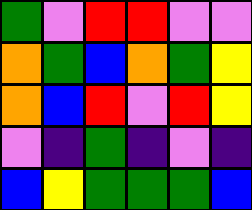[["green", "violet", "red", "red", "violet", "violet"], ["orange", "green", "blue", "orange", "green", "yellow"], ["orange", "blue", "red", "violet", "red", "yellow"], ["violet", "indigo", "green", "indigo", "violet", "indigo"], ["blue", "yellow", "green", "green", "green", "blue"]]